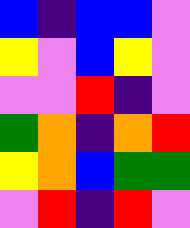[["blue", "indigo", "blue", "blue", "violet"], ["yellow", "violet", "blue", "yellow", "violet"], ["violet", "violet", "red", "indigo", "violet"], ["green", "orange", "indigo", "orange", "red"], ["yellow", "orange", "blue", "green", "green"], ["violet", "red", "indigo", "red", "violet"]]